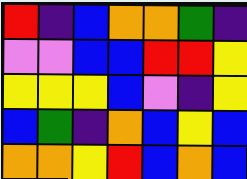[["red", "indigo", "blue", "orange", "orange", "green", "indigo"], ["violet", "violet", "blue", "blue", "red", "red", "yellow"], ["yellow", "yellow", "yellow", "blue", "violet", "indigo", "yellow"], ["blue", "green", "indigo", "orange", "blue", "yellow", "blue"], ["orange", "orange", "yellow", "red", "blue", "orange", "blue"]]